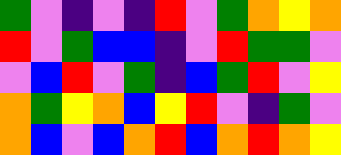[["green", "violet", "indigo", "violet", "indigo", "red", "violet", "green", "orange", "yellow", "orange"], ["red", "violet", "green", "blue", "blue", "indigo", "violet", "red", "green", "green", "violet"], ["violet", "blue", "red", "violet", "green", "indigo", "blue", "green", "red", "violet", "yellow"], ["orange", "green", "yellow", "orange", "blue", "yellow", "red", "violet", "indigo", "green", "violet"], ["orange", "blue", "violet", "blue", "orange", "red", "blue", "orange", "red", "orange", "yellow"]]